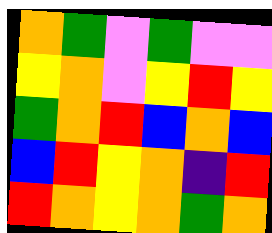[["orange", "green", "violet", "green", "violet", "violet"], ["yellow", "orange", "violet", "yellow", "red", "yellow"], ["green", "orange", "red", "blue", "orange", "blue"], ["blue", "red", "yellow", "orange", "indigo", "red"], ["red", "orange", "yellow", "orange", "green", "orange"]]